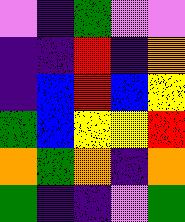[["violet", "indigo", "green", "violet", "violet"], ["indigo", "indigo", "red", "indigo", "orange"], ["indigo", "blue", "red", "blue", "yellow"], ["green", "blue", "yellow", "yellow", "red"], ["orange", "green", "orange", "indigo", "orange"], ["green", "indigo", "indigo", "violet", "green"]]